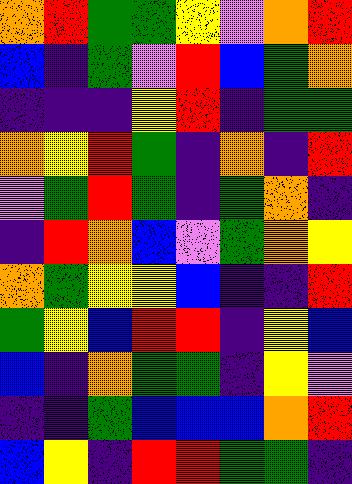[["orange", "red", "green", "green", "yellow", "violet", "orange", "red"], ["blue", "indigo", "green", "violet", "red", "blue", "green", "orange"], ["indigo", "indigo", "indigo", "yellow", "red", "indigo", "green", "green"], ["orange", "yellow", "red", "green", "indigo", "orange", "indigo", "red"], ["violet", "green", "red", "green", "indigo", "green", "orange", "indigo"], ["indigo", "red", "orange", "blue", "violet", "green", "orange", "yellow"], ["orange", "green", "yellow", "yellow", "blue", "indigo", "indigo", "red"], ["green", "yellow", "blue", "red", "red", "indigo", "yellow", "blue"], ["blue", "indigo", "orange", "green", "green", "indigo", "yellow", "violet"], ["indigo", "indigo", "green", "blue", "blue", "blue", "orange", "red"], ["blue", "yellow", "indigo", "red", "red", "green", "green", "indigo"]]